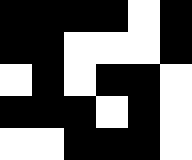[["black", "black", "black", "black", "white", "black"], ["black", "black", "white", "white", "white", "black"], ["white", "black", "white", "black", "black", "white"], ["black", "black", "black", "white", "black", "white"], ["white", "white", "black", "black", "black", "white"]]